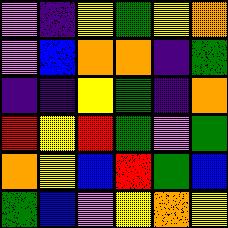[["violet", "indigo", "yellow", "green", "yellow", "orange"], ["violet", "blue", "orange", "orange", "indigo", "green"], ["indigo", "indigo", "yellow", "green", "indigo", "orange"], ["red", "yellow", "red", "green", "violet", "green"], ["orange", "yellow", "blue", "red", "green", "blue"], ["green", "blue", "violet", "yellow", "orange", "yellow"]]